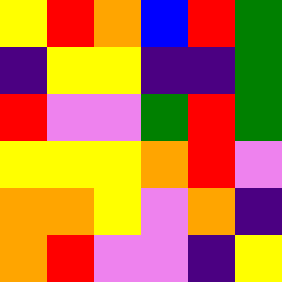[["yellow", "red", "orange", "blue", "red", "green"], ["indigo", "yellow", "yellow", "indigo", "indigo", "green"], ["red", "violet", "violet", "green", "red", "green"], ["yellow", "yellow", "yellow", "orange", "red", "violet"], ["orange", "orange", "yellow", "violet", "orange", "indigo"], ["orange", "red", "violet", "violet", "indigo", "yellow"]]